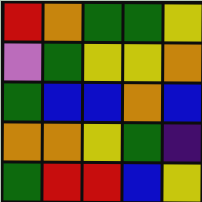[["red", "orange", "green", "green", "yellow"], ["violet", "green", "yellow", "yellow", "orange"], ["green", "blue", "blue", "orange", "blue"], ["orange", "orange", "yellow", "green", "indigo"], ["green", "red", "red", "blue", "yellow"]]